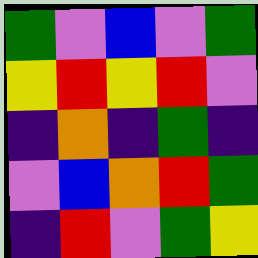[["green", "violet", "blue", "violet", "green"], ["yellow", "red", "yellow", "red", "violet"], ["indigo", "orange", "indigo", "green", "indigo"], ["violet", "blue", "orange", "red", "green"], ["indigo", "red", "violet", "green", "yellow"]]